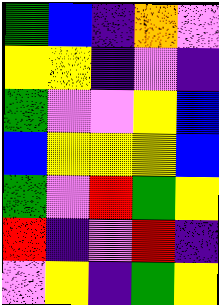[["green", "blue", "indigo", "orange", "violet"], ["yellow", "yellow", "indigo", "violet", "indigo"], ["green", "violet", "violet", "yellow", "blue"], ["blue", "yellow", "yellow", "yellow", "blue"], ["green", "violet", "red", "green", "yellow"], ["red", "indigo", "violet", "red", "indigo"], ["violet", "yellow", "indigo", "green", "yellow"]]